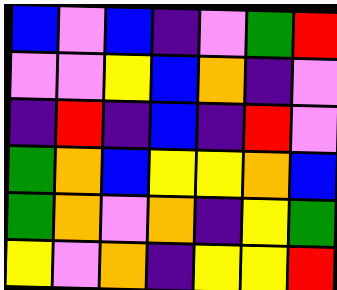[["blue", "violet", "blue", "indigo", "violet", "green", "red"], ["violet", "violet", "yellow", "blue", "orange", "indigo", "violet"], ["indigo", "red", "indigo", "blue", "indigo", "red", "violet"], ["green", "orange", "blue", "yellow", "yellow", "orange", "blue"], ["green", "orange", "violet", "orange", "indigo", "yellow", "green"], ["yellow", "violet", "orange", "indigo", "yellow", "yellow", "red"]]